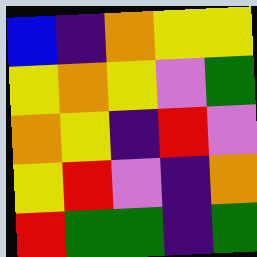[["blue", "indigo", "orange", "yellow", "yellow"], ["yellow", "orange", "yellow", "violet", "green"], ["orange", "yellow", "indigo", "red", "violet"], ["yellow", "red", "violet", "indigo", "orange"], ["red", "green", "green", "indigo", "green"]]